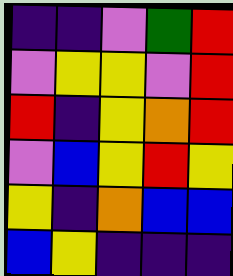[["indigo", "indigo", "violet", "green", "red"], ["violet", "yellow", "yellow", "violet", "red"], ["red", "indigo", "yellow", "orange", "red"], ["violet", "blue", "yellow", "red", "yellow"], ["yellow", "indigo", "orange", "blue", "blue"], ["blue", "yellow", "indigo", "indigo", "indigo"]]